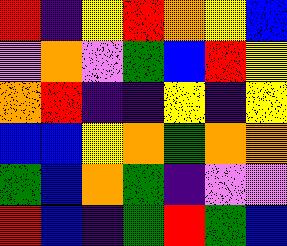[["red", "indigo", "yellow", "red", "orange", "yellow", "blue"], ["violet", "orange", "violet", "green", "blue", "red", "yellow"], ["orange", "red", "indigo", "indigo", "yellow", "indigo", "yellow"], ["blue", "blue", "yellow", "orange", "green", "orange", "orange"], ["green", "blue", "orange", "green", "indigo", "violet", "violet"], ["red", "blue", "indigo", "green", "red", "green", "blue"]]